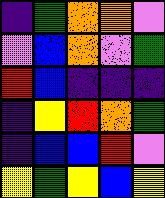[["indigo", "green", "orange", "orange", "violet"], ["violet", "blue", "orange", "violet", "green"], ["red", "blue", "indigo", "indigo", "indigo"], ["indigo", "yellow", "red", "orange", "green"], ["indigo", "blue", "blue", "red", "violet"], ["yellow", "green", "yellow", "blue", "yellow"]]